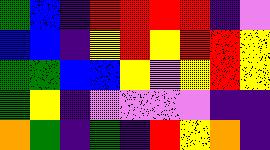[["green", "blue", "indigo", "red", "red", "red", "red", "indigo", "violet"], ["blue", "blue", "indigo", "yellow", "red", "yellow", "red", "red", "yellow"], ["green", "green", "blue", "blue", "yellow", "violet", "yellow", "red", "yellow"], ["green", "yellow", "indigo", "violet", "violet", "violet", "violet", "indigo", "indigo"], ["orange", "green", "indigo", "green", "indigo", "red", "yellow", "orange", "indigo"]]